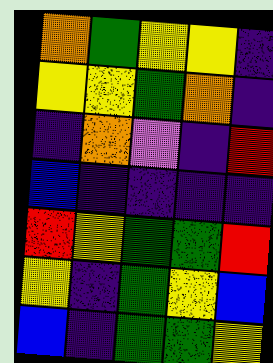[["orange", "green", "yellow", "yellow", "indigo"], ["yellow", "yellow", "green", "orange", "indigo"], ["indigo", "orange", "violet", "indigo", "red"], ["blue", "indigo", "indigo", "indigo", "indigo"], ["red", "yellow", "green", "green", "red"], ["yellow", "indigo", "green", "yellow", "blue"], ["blue", "indigo", "green", "green", "yellow"]]